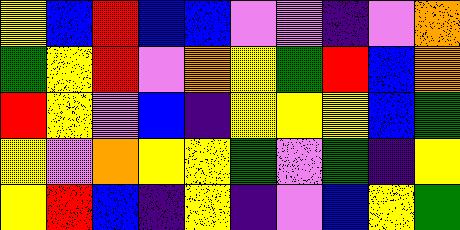[["yellow", "blue", "red", "blue", "blue", "violet", "violet", "indigo", "violet", "orange"], ["green", "yellow", "red", "violet", "orange", "yellow", "green", "red", "blue", "orange"], ["red", "yellow", "violet", "blue", "indigo", "yellow", "yellow", "yellow", "blue", "green"], ["yellow", "violet", "orange", "yellow", "yellow", "green", "violet", "green", "indigo", "yellow"], ["yellow", "red", "blue", "indigo", "yellow", "indigo", "violet", "blue", "yellow", "green"]]